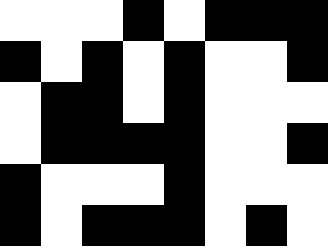[["white", "white", "white", "black", "white", "black", "black", "black"], ["black", "white", "black", "white", "black", "white", "white", "black"], ["white", "black", "black", "white", "black", "white", "white", "white"], ["white", "black", "black", "black", "black", "white", "white", "black"], ["black", "white", "white", "white", "black", "white", "white", "white"], ["black", "white", "black", "black", "black", "white", "black", "white"]]